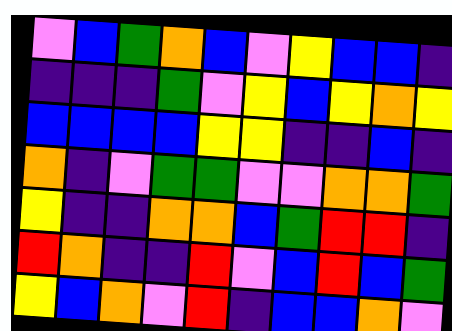[["violet", "blue", "green", "orange", "blue", "violet", "yellow", "blue", "blue", "indigo"], ["indigo", "indigo", "indigo", "green", "violet", "yellow", "blue", "yellow", "orange", "yellow"], ["blue", "blue", "blue", "blue", "yellow", "yellow", "indigo", "indigo", "blue", "indigo"], ["orange", "indigo", "violet", "green", "green", "violet", "violet", "orange", "orange", "green"], ["yellow", "indigo", "indigo", "orange", "orange", "blue", "green", "red", "red", "indigo"], ["red", "orange", "indigo", "indigo", "red", "violet", "blue", "red", "blue", "green"], ["yellow", "blue", "orange", "violet", "red", "indigo", "blue", "blue", "orange", "violet"]]